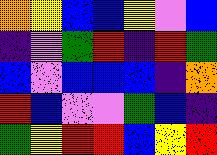[["orange", "yellow", "blue", "blue", "yellow", "violet", "blue"], ["indigo", "violet", "green", "red", "indigo", "red", "green"], ["blue", "violet", "blue", "blue", "blue", "indigo", "orange"], ["red", "blue", "violet", "violet", "green", "blue", "indigo"], ["green", "yellow", "red", "red", "blue", "yellow", "red"]]